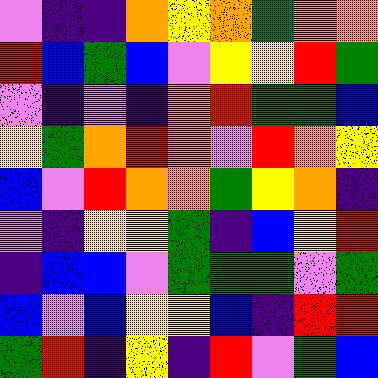[["violet", "indigo", "indigo", "orange", "yellow", "orange", "green", "orange", "orange"], ["red", "blue", "green", "blue", "violet", "yellow", "yellow", "red", "green"], ["violet", "indigo", "violet", "indigo", "orange", "red", "green", "green", "blue"], ["yellow", "green", "orange", "red", "orange", "violet", "red", "orange", "yellow"], ["blue", "violet", "red", "orange", "orange", "green", "yellow", "orange", "indigo"], ["violet", "indigo", "yellow", "yellow", "green", "indigo", "blue", "yellow", "red"], ["indigo", "blue", "blue", "violet", "green", "green", "green", "violet", "green"], ["blue", "violet", "blue", "yellow", "yellow", "blue", "indigo", "red", "red"], ["green", "red", "indigo", "yellow", "indigo", "red", "violet", "green", "blue"]]